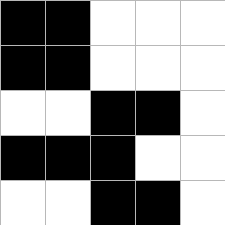[["black", "black", "white", "white", "white"], ["black", "black", "white", "white", "white"], ["white", "white", "black", "black", "white"], ["black", "black", "black", "white", "white"], ["white", "white", "black", "black", "white"]]